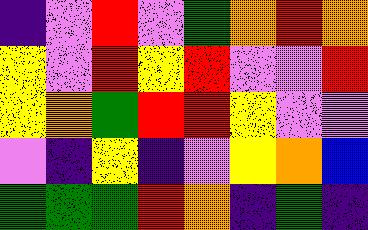[["indigo", "violet", "red", "violet", "green", "orange", "red", "orange"], ["yellow", "violet", "red", "yellow", "red", "violet", "violet", "red"], ["yellow", "orange", "green", "red", "red", "yellow", "violet", "violet"], ["violet", "indigo", "yellow", "indigo", "violet", "yellow", "orange", "blue"], ["green", "green", "green", "red", "orange", "indigo", "green", "indigo"]]